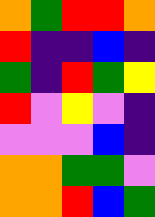[["orange", "green", "red", "red", "orange"], ["red", "indigo", "indigo", "blue", "indigo"], ["green", "indigo", "red", "green", "yellow"], ["red", "violet", "yellow", "violet", "indigo"], ["violet", "violet", "violet", "blue", "indigo"], ["orange", "orange", "green", "green", "violet"], ["orange", "orange", "red", "blue", "green"]]